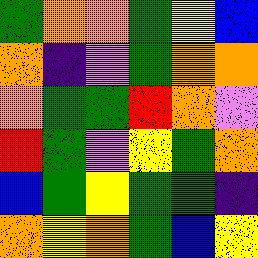[["green", "orange", "orange", "green", "yellow", "blue"], ["orange", "indigo", "violet", "green", "orange", "orange"], ["orange", "green", "green", "red", "orange", "violet"], ["red", "green", "violet", "yellow", "green", "orange"], ["blue", "green", "yellow", "green", "green", "indigo"], ["orange", "yellow", "orange", "green", "blue", "yellow"]]